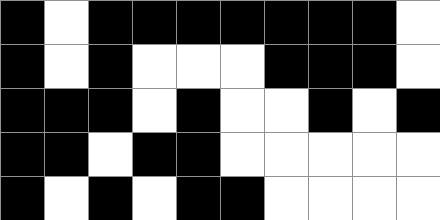[["black", "white", "black", "black", "black", "black", "black", "black", "black", "white"], ["black", "white", "black", "white", "white", "white", "black", "black", "black", "white"], ["black", "black", "black", "white", "black", "white", "white", "black", "white", "black"], ["black", "black", "white", "black", "black", "white", "white", "white", "white", "white"], ["black", "white", "black", "white", "black", "black", "white", "white", "white", "white"]]